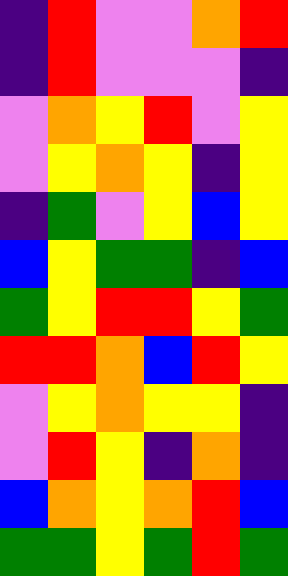[["indigo", "red", "violet", "violet", "orange", "red"], ["indigo", "red", "violet", "violet", "violet", "indigo"], ["violet", "orange", "yellow", "red", "violet", "yellow"], ["violet", "yellow", "orange", "yellow", "indigo", "yellow"], ["indigo", "green", "violet", "yellow", "blue", "yellow"], ["blue", "yellow", "green", "green", "indigo", "blue"], ["green", "yellow", "red", "red", "yellow", "green"], ["red", "red", "orange", "blue", "red", "yellow"], ["violet", "yellow", "orange", "yellow", "yellow", "indigo"], ["violet", "red", "yellow", "indigo", "orange", "indigo"], ["blue", "orange", "yellow", "orange", "red", "blue"], ["green", "green", "yellow", "green", "red", "green"]]